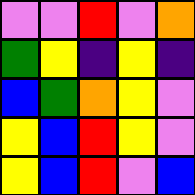[["violet", "violet", "red", "violet", "orange"], ["green", "yellow", "indigo", "yellow", "indigo"], ["blue", "green", "orange", "yellow", "violet"], ["yellow", "blue", "red", "yellow", "violet"], ["yellow", "blue", "red", "violet", "blue"]]